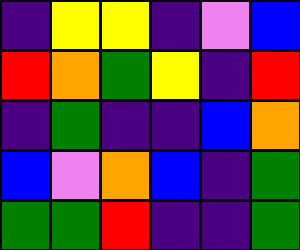[["indigo", "yellow", "yellow", "indigo", "violet", "blue"], ["red", "orange", "green", "yellow", "indigo", "red"], ["indigo", "green", "indigo", "indigo", "blue", "orange"], ["blue", "violet", "orange", "blue", "indigo", "green"], ["green", "green", "red", "indigo", "indigo", "green"]]